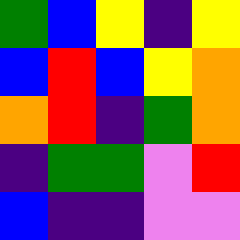[["green", "blue", "yellow", "indigo", "yellow"], ["blue", "red", "blue", "yellow", "orange"], ["orange", "red", "indigo", "green", "orange"], ["indigo", "green", "green", "violet", "red"], ["blue", "indigo", "indigo", "violet", "violet"]]